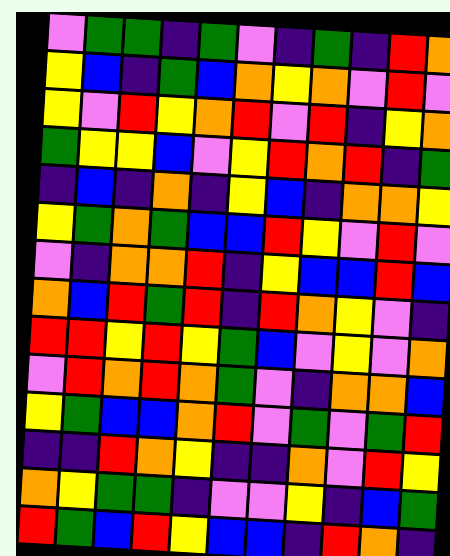[["violet", "green", "green", "indigo", "green", "violet", "indigo", "green", "indigo", "red", "orange"], ["yellow", "blue", "indigo", "green", "blue", "orange", "yellow", "orange", "violet", "red", "violet"], ["yellow", "violet", "red", "yellow", "orange", "red", "violet", "red", "indigo", "yellow", "orange"], ["green", "yellow", "yellow", "blue", "violet", "yellow", "red", "orange", "red", "indigo", "green"], ["indigo", "blue", "indigo", "orange", "indigo", "yellow", "blue", "indigo", "orange", "orange", "yellow"], ["yellow", "green", "orange", "green", "blue", "blue", "red", "yellow", "violet", "red", "violet"], ["violet", "indigo", "orange", "orange", "red", "indigo", "yellow", "blue", "blue", "red", "blue"], ["orange", "blue", "red", "green", "red", "indigo", "red", "orange", "yellow", "violet", "indigo"], ["red", "red", "yellow", "red", "yellow", "green", "blue", "violet", "yellow", "violet", "orange"], ["violet", "red", "orange", "red", "orange", "green", "violet", "indigo", "orange", "orange", "blue"], ["yellow", "green", "blue", "blue", "orange", "red", "violet", "green", "violet", "green", "red"], ["indigo", "indigo", "red", "orange", "yellow", "indigo", "indigo", "orange", "violet", "red", "yellow"], ["orange", "yellow", "green", "green", "indigo", "violet", "violet", "yellow", "indigo", "blue", "green"], ["red", "green", "blue", "red", "yellow", "blue", "blue", "indigo", "red", "orange", "indigo"]]